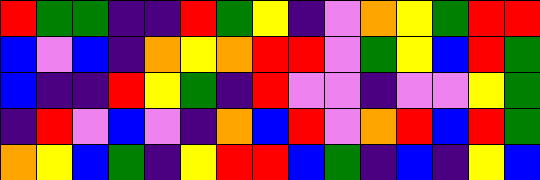[["red", "green", "green", "indigo", "indigo", "red", "green", "yellow", "indigo", "violet", "orange", "yellow", "green", "red", "red"], ["blue", "violet", "blue", "indigo", "orange", "yellow", "orange", "red", "red", "violet", "green", "yellow", "blue", "red", "green"], ["blue", "indigo", "indigo", "red", "yellow", "green", "indigo", "red", "violet", "violet", "indigo", "violet", "violet", "yellow", "green"], ["indigo", "red", "violet", "blue", "violet", "indigo", "orange", "blue", "red", "violet", "orange", "red", "blue", "red", "green"], ["orange", "yellow", "blue", "green", "indigo", "yellow", "red", "red", "blue", "green", "indigo", "blue", "indigo", "yellow", "blue"]]